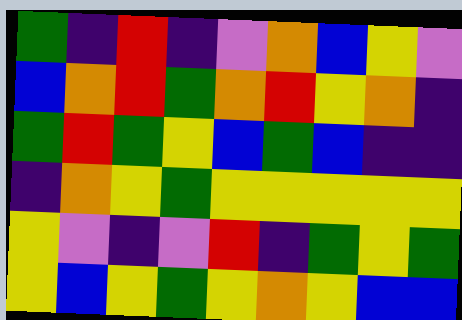[["green", "indigo", "red", "indigo", "violet", "orange", "blue", "yellow", "violet"], ["blue", "orange", "red", "green", "orange", "red", "yellow", "orange", "indigo"], ["green", "red", "green", "yellow", "blue", "green", "blue", "indigo", "indigo"], ["indigo", "orange", "yellow", "green", "yellow", "yellow", "yellow", "yellow", "yellow"], ["yellow", "violet", "indigo", "violet", "red", "indigo", "green", "yellow", "green"], ["yellow", "blue", "yellow", "green", "yellow", "orange", "yellow", "blue", "blue"]]